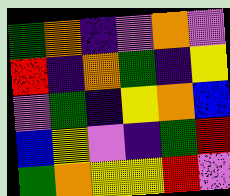[["green", "orange", "indigo", "violet", "orange", "violet"], ["red", "indigo", "orange", "green", "indigo", "yellow"], ["violet", "green", "indigo", "yellow", "orange", "blue"], ["blue", "yellow", "violet", "indigo", "green", "red"], ["green", "orange", "yellow", "yellow", "red", "violet"]]